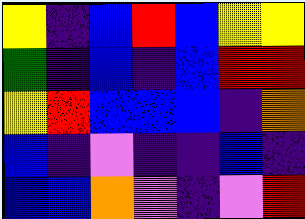[["yellow", "indigo", "blue", "red", "blue", "yellow", "yellow"], ["green", "indigo", "blue", "indigo", "blue", "red", "red"], ["yellow", "red", "blue", "blue", "blue", "indigo", "orange"], ["blue", "indigo", "violet", "indigo", "indigo", "blue", "indigo"], ["blue", "blue", "orange", "violet", "indigo", "violet", "red"]]